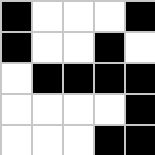[["black", "white", "white", "white", "black"], ["black", "white", "white", "black", "white"], ["white", "black", "black", "black", "black"], ["white", "white", "white", "white", "black"], ["white", "white", "white", "black", "black"]]